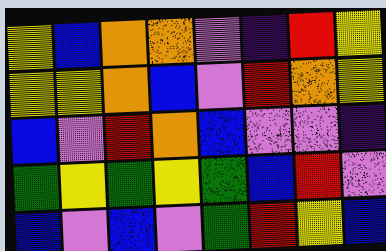[["yellow", "blue", "orange", "orange", "violet", "indigo", "red", "yellow"], ["yellow", "yellow", "orange", "blue", "violet", "red", "orange", "yellow"], ["blue", "violet", "red", "orange", "blue", "violet", "violet", "indigo"], ["green", "yellow", "green", "yellow", "green", "blue", "red", "violet"], ["blue", "violet", "blue", "violet", "green", "red", "yellow", "blue"]]